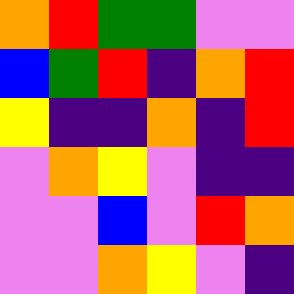[["orange", "red", "green", "green", "violet", "violet"], ["blue", "green", "red", "indigo", "orange", "red"], ["yellow", "indigo", "indigo", "orange", "indigo", "red"], ["violet", "orange", "yellow", "violet", "indigo", "indigo"], ["violet", "violet", "blue", "violet", "red", "orange"], ["violet", "violet", "orange", "yellow", "violet", "indigo"]]